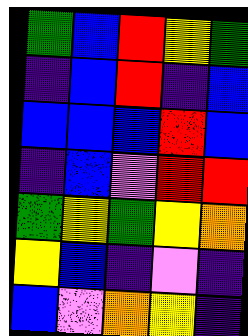[["green", "blue", "red", "yellow", "green"], ["indigo", "blue", "red", "indigo", "blue"], ["blue", "blue", "blue", "red", "blue"], ["indigo", "blue", "violet", "red", "red"], ["green", "yellow", "green", "yellow", "orange"], ["yellow", "blue", "indigo", "violet", "indigo"], ["blue", "violet", "orange", "yellow", "indigo"]]